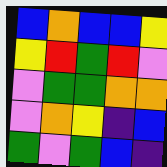[["blue", "orange", "blue", "blue", "yellow"], ["yellow", "red", "green", "red", "violet"], ["violet", "green", "green", "orange", "orange"], ["violet", "orange", "yellow", "indigo", "blue"], ["green", "violet", "green", "blue", "indigo"]]